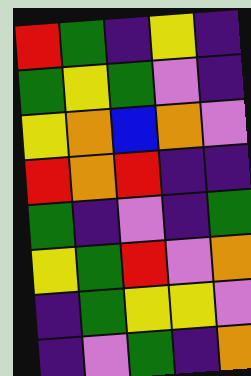[["red", "green", "indigo", "yellow", "indigo"], ["green", "yellow", "green", "violet", "indigo"], ["yellow", "orange", "blue", "orange", "violet"], ["red", "orange", "red", "indigo", "indigo"], ["green", "indigo", "violet", "indigo", "green"], ["yellow", "green", "red", "violet", "orange"], ["indigo", "green", "yellow", "yellow", "violet"], ["indigo", "violet", "green", "indigo", "orange"]]